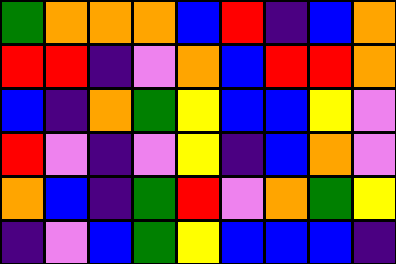[["green", "orange", "orange", "orange", "blue", "red", "indigo", "blue", "orange"], ["red", "red", "indigo", "violet", "orange", "blue", "red", "red", "orange"], ["blue", "indigo", "orange", "green", "yellow", "blue", "blue", "yellow", "violet"], ["red", "violet", "indigo", "violet", "yellow", "indigo", "blue", "orange", "violet"], ["orange", "blue", "indigo", "green", "red", "violet", "orange", "green", "yellow"], ["indigo", "violet", "blue", "green", "yellow", "blue", "blue", "blue", "indigo"]]